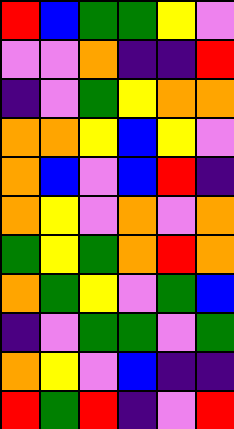[["red", "blue", "green", "green", "yellow", "violet"], ["violet", "violet", "orange", "indigo", "indigo", "red"], ["indigo", "violet", "green", "yellow", "orange", "orange"], ["orange", "orange", "yellow", "blue", "yellow", "violet"], ["orange", "blue", "violet", "blue", "red", "indigo"], ["orange", "yellow", "violet", "orange", "violet", "orange"], ["green", "yellow", "green", "orange", "red", "orange"], ["orange", "green", "yellow", "violet", "green", "blue"], ["indigo", "violet", "green", "green", "violet", "green"], ["orange", "yellow", "violet", "blue", "indigo", "indigo"], ["red", "green", "red", "indigo", "violet", "red"]]